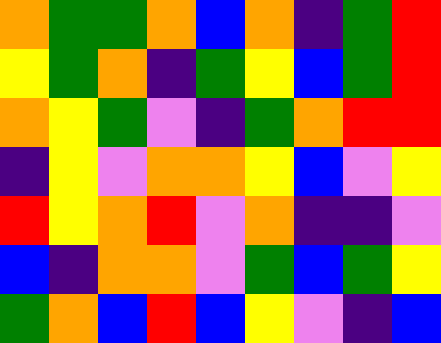[["orange", "green", "green", "orange", "blue", "orange", "indigo", "green", "red"], ["yellow", "green", "orange", "indigo", "green", "yellow", "blue", "green", "red"], ["orange", "yellow", "green", "violet", "indigo", "green", "orange", "red", "red"], ["indigo", "yellow", "violet", "orange", "orange", "yellow", "blue", "violet", "yellow"], ["red", "yellow", "orange", "red", "violet", "orange", "indigo", "indigo", "violet"], ["blue", "indigo", "orange", "orange", "violet", "green", "blue", "green", "yellow"], ["green", "orange", "blue", "red", "blue", "yellow", "violet", "indigo", "blue"]]